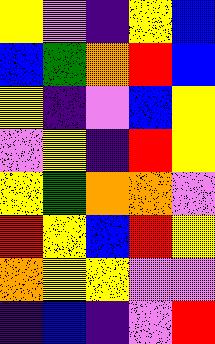[["yellow", "violet", "indigo", "yellow", "blue"], ["blue", "green", "orange", "red", "blue"], ["yellow", "indigo", "violet", "blue", "yellow"], ["violet", "yellow", "indigo", "red", "yellow"], ["yellow", "green", "orange", "orange", "violet"], ["red", "yellow", "blue", "red", "yellow"], ["orange", "yellow", "yellow", "violet", "violet"], ["indigo", "blue", "indigo", "violet", "red"]]